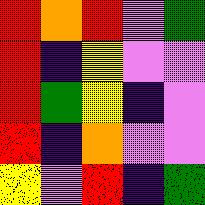[["red", "orange", "red", "violet", "green"], ["red", "indigo", "yellow", "violet", "violet"], ["red", "green", "yellow", "indigo", "violet"], ["red", "indigo", "orange", "violet", "violet"], ["yellow", "violet", "red", "indigo", "green"]]